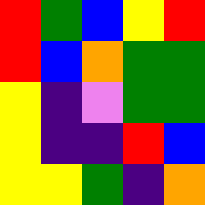[["red", "green", "blue", "yellow", "red"], ["red", "blue", "orange", "green", "green"], ["yellow", "indigo", "violet", "green", "green"], ["yellow", "indigo", "indigo", "red", "blue"], ["yellow", "yellow", "green", "indigo", "orange"]]